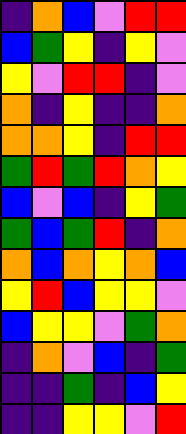[["indigo", "orange", "blue", "violet", "red", "red"], ["blue", "green", "yellow", "indigo", "yellow", "violet"], ["yellow", "violet", "red", "red", "indigo", "violet"], ["orange", "indigo", "yellow", "indigo", "indigo", "orange"], ["orange", "orange", "yellow", "indigo", "red", "red"], ["green", "red", "green", "red", "orange", "yellow"], ["blue", "violet", "blue", "indigo", "yellow", "green"], ["green", "blue", "green", "red", "indigo", "orange"], ["orange", "blue", "orange", "yellow", "orange", "blue"], ["yellow", "red", "blue", "yellow", "yellow", "violet"], ["blue", "yellow", "yellow", "violet", "green", "orange"], ["indigo", "orange", "violet", "blue", "indigo", "green"], ["indigo", "indigo", "green", "indigo", "blue", "yellow"], ["indigo", "indigo", "yellow", "yellow", "violet", "red"]]